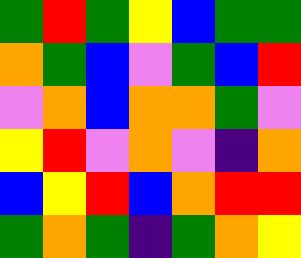[["green", "red", "green", "yellow", "blue", "green", "green"], ["orange", "green", "blue", "violet", "green", "blue", "red"], ["violet", "orange", "blue", "orange", "orange", "green", "violet"], ["yellow", "red", "violet", "orange", "violet", "indigo", "orange"], ["blue", "yellow", "red", "blue", "orange", "red", "red"], ["green", "orange", "green", "indigo", "green", "orange", "yellow"]]